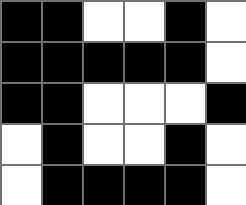[["black", "black", "white", "white", "black", "white"], ["black", "black", "black", "black", "black", "white"], ["black", "black", "white", "white", "white", "black"], ["white", "black", "white", "white", "black", "white"], ["white", "black", "black", "black", "black", "white"]]